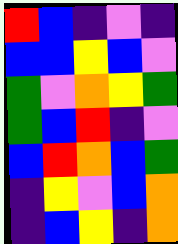[["red", "blue", "indigo", "violet", "indigo"], ["blue", "blue", "yellow", "blue", "violet"], ["green", "violet", "orange", "yellow", "green"], ["green", "blue", "red", "indigo", "violet"], ["blue", "red", "orange", "blue", "green"], ["indigo", "yellow", "violet", "blue", "orange"], ["indigo", "blue", "yellow", "indigo", "orange"]]